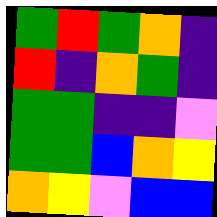[["green", "red", "green", "orange", "indigo"], ["red", "indigo", "orange", "green", "indigo"], ["green", "green", "indigo", "indigo", "violet"], ["green", "green", "blue", "orange", "yellow"], ["orange", "yellow", "violet", "blue", "blue"]]